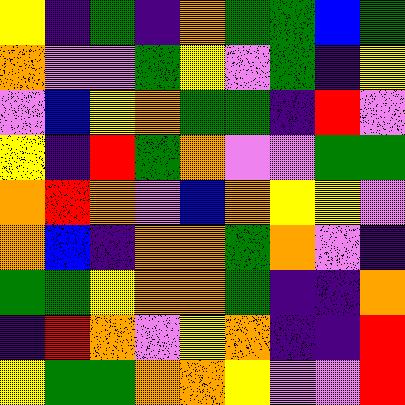[["yellow", "indigo", "green", "indigo", "orange", "green", "green", "blue", "green"], ["orange", "violet", "violet", "green", "yellow", "violet", "green", "indigo", "yellow"], ["violet", "blue", "yellow", "orange", "green", "green", "indigo", "red", "violet"], ["yellow", "indigo", "red", "green", "orange", "violet", "violet", "green", "green"], ["orange", "red", "orange", "violet", "blue", "orange", "yellow", "yellow", "violet"], ["orange", "blue", "indigo", "orange", "orange", "green", "orange", "violet", "indigo"], ["green", "green", "yellow", "orange", "orange", "green", "indigo", "indigo", "orange"], ["indigo", "red", "orange", "violet", "yellow", "orange", "indigo", "indigo", "red"], ["yellow", "green", "green", "orange", "orange", "yellow", "violet", "violet", "red"]]